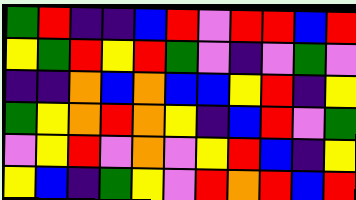[["green", "red", "indigo", "indigo", "blue", "red", "violet", "red", "red", "blue", "red"], ["yellow", "green", "red", "yellow", "red", "green", "violet", "indigo", "violet", "green", "violet"], ["indigo", "indigo", "orange", "blue", "orange", "blue", "blue", "yellow", "red", "indigo", "yellow"], ["green", "yellow", "orange", "red", "orange", "yellow", "indigo", "blue", "red", "violet", "green"], ["violet", "yellow", "red", "violet", "orange", "violet", "yellow", "red", "blue", "indigo", "yellow"], ["yellow", "blue", "indigo", "green", "yellow", "violet", "red", "orange", "red", "blue", "red"]]